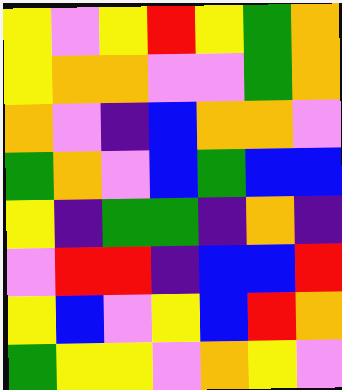[["yellow", "violet", "yellow", "red", "yellow", "green", "orange"], ["yellow", "orange", "orange", "violet", "violet", "green", "orange"], ["orange", "violet", "indigo", "blue", "orange", "orange", "violet"], ["green", "orange", "violet", "blue", "green", "blue", "blue"], ["yellow", "indigo", "green", "green", "indigo", "orange", "indigo"], ["violet", "red", "red", "indigo", "blue", "blue", "red"], ["yellow", "blue", "violet", "yellow", "blue", "red", "orange"], ["green", "yellow", "yellow", "violet", "orange", "yellow", "violet"]]